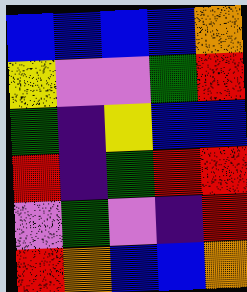[["blue", "blue", "blue", "blue", "orange"], ["yellow", "violet", "violet", "green", "red"], ["green", "indigo", "yellow", "blue", "blue"], ["red", "indigo", "green", "red", "red"], ["violet", "green", "violet", "indigo", "red"], ["red", "orange", "blue", "blue", "orange"]]